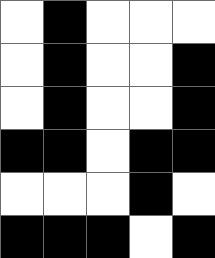[["white", "black", "white", "white", "white"], ["white", "black", "white", "white", "black"], ["white", "black", "white", "white", "black"], ["black", "black", "white", "black", "black"], ["white", "white", "white", "black", "white"], ["black", "black", "black", "white", "black"]]